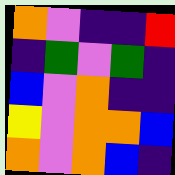[["orange", "violet", "indigo", "indigo", "red"], ["indigo", "green", "violet", "green", "indigo"], ["blue", "violet", "orange", "indigo", "indigo"], ["yellow", "violet", "orange", "orange", "blue"], ["orange", "violet", "orange", "blue", "indigo"]]